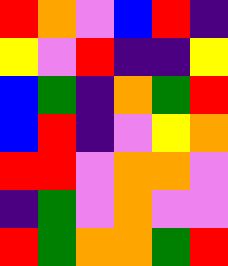[["red", "orange", "violet", "blue", "red", "indigo"], ["yellow", "violet", "red", "indigo", "indigo", "yellow"], ["blue", "green", "indigo", "orange", "green", "red"], ["blue", "red", "indigo", "violet", "yellow", "orange"], ["red", "red", "violet", "orange", "orange", "violet"], ["indigo", "green", "violet", "orange", "violet", "violet"], ["red", "green", "orange", "orange", "green", "red"]]